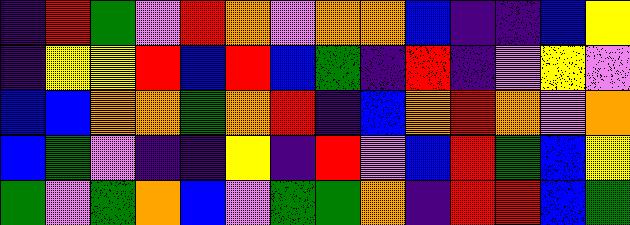[["indigo", "red", "green", "violet", "red", "orange", "violet", "orange", "orange", "blue", "indigo", "indigo", "blue", "yellow"], ["indigo", "yellow", "yellow", "red", "blue", "red", "blue", "green", "indigo", "red", "indigo", "violet", "yellow", "violet"], ["blue", "blue", "orange", "orange", "green", "orange", "red", "indigo", "blue", "orange", "red", "orange", "violet", "orange"], ["blue", "green", "violet", "indigo", "indigo", "yellow", "indigo", "red", "violet", "blue", "red", "green", "blue", "yellow"], ["green", "violet", "green", "orange", "blue", "violet", "green", "green", "orange", "indigo", "red", "red", "blue", "green"]]